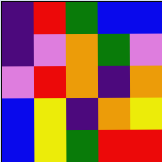[["indigo", "red", "green", "blue", "blue"], ["indigo", "violet", "orange", "green", "violet"], ["violet", "red", "orange", "indigo", "orange"], ["blue", "yellow", "indigo", "orange", "yellow"], ["blue", "yellow", "green", "red", "red"]]